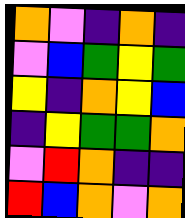[["orange", "violet", "indigo", "orange", "indigo"], ["violet", "blue", "green", "yellow", "green"], ["yellow", "indigo", "orange", "yellow", "blue"], ["indigo", "yellow", "green", "green", "orange"], ["violet", "red", "orange", "indigo", "indigo"], ["red", "blue", "orange", "violet", "orange"]]